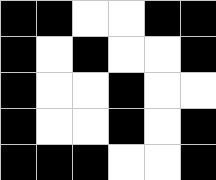[["black", "black", "white", "white", "black", "black"], ["black", "white", "black", "white", "white", "black"], ["black", "white", "white", "black", "white", "white"], ["black", "white", "white", "black", "white", "black"], ["black", "black", "black", "white", "white", "black"]]